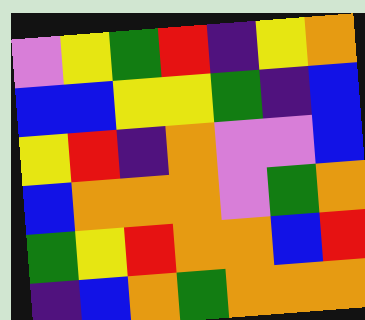[["violet", "yellow", "green", "red", "indigo", "yellow", "orange"], ["blue", "blue", "yellow", "yellow", "green", "indigo", "blue"], ["yellow", "red", "indigo", "orange", "violet", "violet", "blue"], ["blue", "orange", "orange", "orange", "violet", "green", "orange"], ["green", "yellow", "red", "orange", "orange", "blue", "red"], ["indigo", "blue", "orange", "green", "orange", "orange", "orange"]]